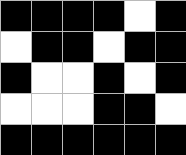[["black", "black", "black", "black", "white", "black"], ["white", "black", "black", "white", "black", "black"], ["black", "white", "white", "black", "white", "black"], ["white", "white", "white", "black", "black", "white"], ["black", "black", "black", "black", "black", "black"]]